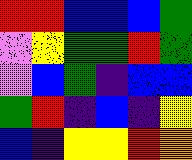[["red", "red", "blue", "blue", "blue", "green"], ["violet", "yellow", "green", "green", "red", "green"], ["violet", "blue", "green", "indigo", "blue", "blue"], ["green", "red", "indigo", "blue", "indigo", "yellow"], ["blue", "indigo", "yellow", "yellow", "red", "orange"]]